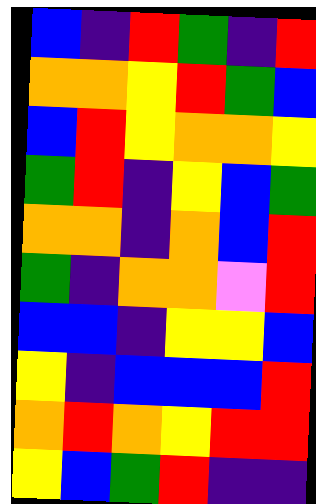[["blue", "indigo", "red", "green", "indigo", "red"], ["orange", "orange", "yellow", "red", "green", "blue"], ["blue", "red", "yellow", "orange", "orange", "yellow"], ["green", "red", "indigo", "yellow", "blue", "green"], ["orange", "orange", "indigo", "orange", "blue", "red"], ["green", "indigo", "orange", "orange", "violet", "red"], ["blue", "blue", "indigo", "yellow", "yellow", "blue"], ["yellow", "indigo", "blue", "blue", "blue", "red"], ["orange", "red", "orange", "yellow", "red", "red"], ["yellow", "blue", "green", "red", "indigo", "indigo"]]